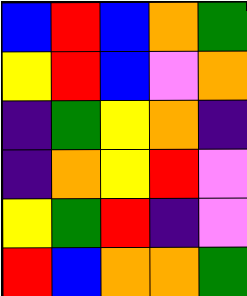[["blue", "red", "blue", "orange", "green"], ["yellow", "red", "blue", "violet", "orange"], ["indigo", "green", "yellow", "orange", "indigo"], ["indigo", "orange", "yellow", "red", "violet"], ["yellow", "green", "red", "indigo", "violet"], ["red", "blue", "orange", "orange", "green"]]